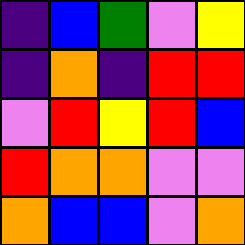[["indigo", "blue", "green", "violet", "yellow"], ["indigo", "orange", "indigo", "red", "red"], ["violet", "red", "yellow", "red", "blue"], ["red", "orange", "orange", "violet", "violet"], ["orange", "blue", "blue", "violet", "orange"]]